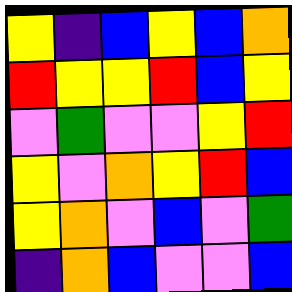[["yellow", "indigo", "blue", "yellow", "blue", "orange"], ["red", "yellow", "yellow", "red", "blue", "yellow"], ["violet", "green", "violet", "violet", "yellow", "red"], ["yellow", "violet", "orange", "yellow", "red", "blue"], ["yellow", "orange", "violet", "blue", "violet", "green"], ["indigo", "orange", "blue", "violet", "violet", "blue"]]